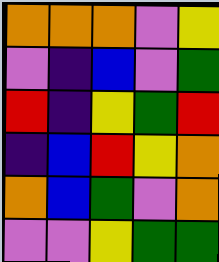[["orange", "orange", "orange", "violet", "yellow"], ["violet", "indigo", "blue", "violet", "green"], ["red", "indigo", "yellow", "green", "red"], ["indigo", "blue", "red", "yellow", "orange"], ["orange", "blue", "green", "violet", "orange"], ["violet", "violet", "yellow", "green", "green"]]